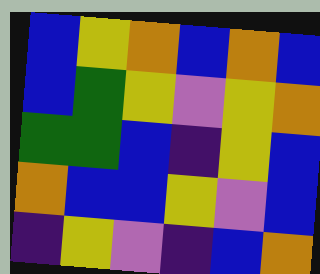[["blue", "yellow", "orange", "blue", "orange", "blue"], ["blue", "green", "yellow", "violet", "yellow", "orange"], ["green", "green", "blue", "indigo", "yellow", "blue"], ["orange", "blue", "blue", "yellow", "violet", "blue"], ["indigo", "yellow", "violet", "indigo", "blue", "orange"]]